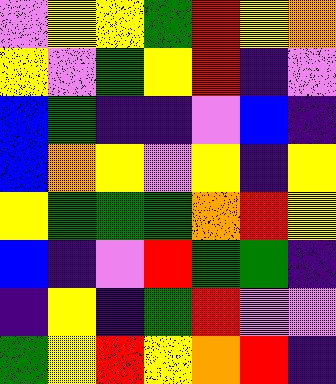[["violet", "yellow", "yellow", "green", "red", "yellow", "orange"], ["yellow", "violet", "green", "yellow", "red", "indigo", "violet"], ["blue", "green", "indigo", "indigo", "violet", "blue", "indigo"], ["blue", "orange", "yellow", "violet", "yellow", "indigo", "yellow"], ["yellow", "green", "green", "green", "orange", "red", "yellow"], ["blue", "indigo", "violet", "red", "green", "green", "indigo"], ["indigo", "yellow", "indigo", "green", "red", "violet", "violet"], ["green", "yellow", "red", "yellow", "orange", "red", "indigo"]]